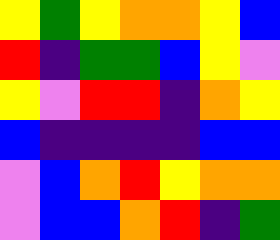[["yellow", "green", "yellow", "orange", "orange", "yellow", "blue"], ["red", "indigo", "green", "green", "blue", "yellow", "violet"], ["yellow", "violet", "red", "red", "indigo", "orange", "yellow"], ["blue", "indigo", "indigo", "indigo", "indigo", "blue", "blue"], ["violet", "blue", "orange", "red", "yellow", "orange", "orange"], ["violet", "blue", "blue", "orange", "red", "indigo", "green"]]